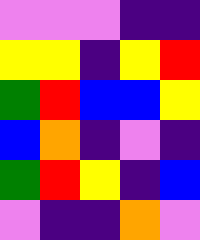[["violet", "violet", "violet", "indigo", "indigo"], ["yellow", "yellow", "indigo", "yellow", "red"], ["green", "red", "blue", "blue", "yellow"], ["blue", "orange", "indigo", "violet", "indigo"], ["green", "red", "yellow", "indigo", "blue"], ["violet", "indigo", "indigo", "orange", "violet"]]